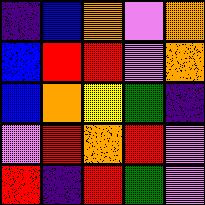[["indigo", "blue", "orange", "violet", "orange"], ["blue", "red", "red", "violet", "orange"], ["blue", "orange", "yellow", "green", "indigo"], ["violet", "red", "orange", "red", "violet"], ["red", "indigo", "red", "green", "violet"]]